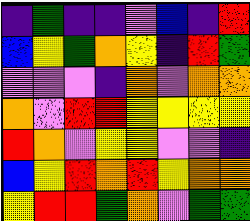[["indigo", "green", "indigo", "indigo", "violet", "blue", "indigo", "red"], ["blue", "yellow", "green", "orange", "yellow", "indigo", "red", "green"], ["violet", "violet", "violet", "indigo", "orange", "violet", "orange", "orange"], ["orange", "violet", "red", "red", "yellow", "yellow", "yellow", "yellow"], ["red", "orange", "violet", "yellow", "yellow", "violet", "violet", "indigo"], ["blue", "yellow", "red", "orange", "red", "yellow", "orange", "orange"], ["yellow", "red", "red", "green", "orange", "violet", "green", "green"]]